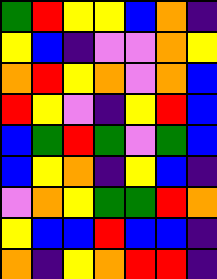[["green", "red", "yellow", "yellow", "blue", "orange", "indigo"], ["yellow", "blue", "indigo", "violet", "violet", "orange", "yellow"], ["orange", "red", "yellow", "orange", "violet", "orange", "blue"], ["red", "yellow", "violet", "indigo", "yellow", "red", "blue"], ["blue", "green", "red", "green", "violet", "green", "blue"], ["blue", "yellow", "orange", "indigo", "yellow", "blue", "indigo"], ["violet", "orange", "yellow", "green", "green", "red", "orange"], ["yellow", "blue", "blue", "red", "blue", "blue", "indigo"], ["orange", "indigo", "yellow", "orange", "red", "red", "indigo"]]